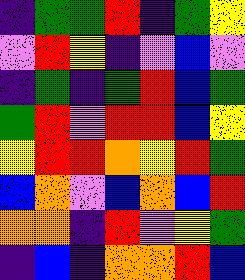[["indigo", "green", "green", "red", "indigo", "green", "yellow"], ["violet", "red", "yellow", "indigo", "violet", "blue", "violet"], ["indigo", "green", "indigo", "green", "red", "blue", "green"], ["green", "red", "violet", "red", "red", "blue", "yellow"], ["yellow", "red", "red", "orange", "yellow", "red", "green"], ["blue", "orange", "violet", "blue", "orange", "blue", "red"], ["orange", "orange", "indigo", "red", "violet", "yellow", "green"], ["indigo", "blue", "indigo", "orange", "orange", "red", "blue"]]